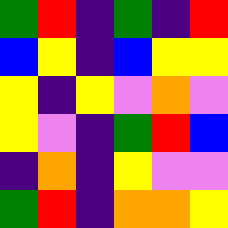[["green", "red", "indigo", "green", "indigo", "red"], ["blue", "yellow", "indigo", "blue", "yellow", "yellow"], ["yellow", "indigo", "yellow", "violet", "orange", "violet"], ["yellow", "violet", "indigo", "green", "red", "blue"], ["indigo", "orange", "indigo", "yellow", "violet", "violet"], ["green", "red", "indigo", "orange", "orange", "yellow"]]